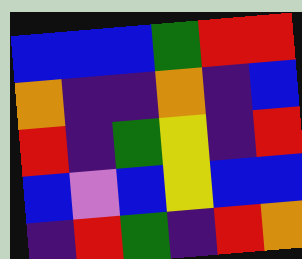[["blue", "blue", "blue", "green", "red", "red"], ["orange", "indigo", "indigo", "orange", "indigo", "blue"], ["red", "indigo", "green", "yellow", "indigo", "red"], ["blue", "violet", "blue", "yellow", "blue", "blue"], ["indigo", "red", "green", "indigo", "red", "orange"]]